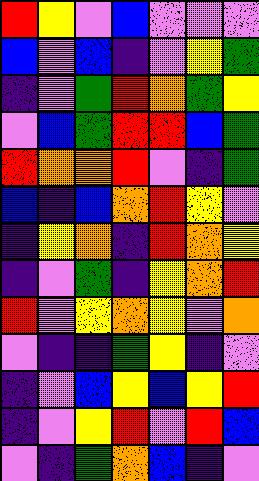[["red", "yellow", "violet", "blue", "violet", "violet", "violet"], ["blue", "violet", "blue", "indigo", "violet", "yellow", "green"], ["indigo", "violet", "green", "red", "orange", "green", "yellow"], ["violet", "blue", "green", "red", "red", "blue", "green"], ["red", "orange", "orange", "red", "violet", "indigo", "green"], ["blue", "indigo", "blue", "orange", "red", "yellow", "violet"], ["indigo", "yellow", "orange", "indigo", "red", "orange", "yellow"], ["indigo", "violet", "green", "indigo", "yellow", "orange", "red"], ["red", "violet", "yellow", "orange", "yellow", "violet", "orange"], ["violet", "indigo", "indigo", "green", "yellow", "indigo", "violet"], ["indigo", "violet", "blue", "yellow", "blue", "yellow", "red"], ["indigo", "violet", "yellow", "red", "violet", "red", "blue"], ["violet", "indigo", "green", "orange", "blue", "indigo", "violet"]]